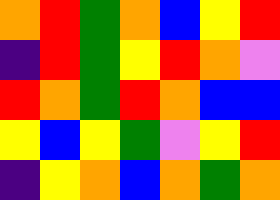[["orange", "red", "green", "orange", "blue", "yellow", "red"], ["indigo", "red", "green", "yellow", "red", "orange", "violet"], ["red", "orange", "green", "red", "orange", "blue", "blue"], ["yellow", "blue", "yellow", "green", "violet", "yellow", "red"], ["indigo", "yellow", "orange", "blue", "orange", "green", "orange"]]